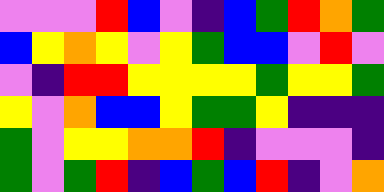[["violet", "violet", "violet", "red", "blue", "violet", "indigo", "blue", "green", "red", "orange", "green"], ["blue", "yellow", "orange", "yellow", "violet", "yellow", "green", "blue", "blue", "violet", "red", "violet"], ["violet", "indigo", "red", "red", "yellow", "yellow", "yellow", "yellow", "green", "yellow", "yellow", "green"], ["yellow", "violet", "orange", "blue", "blue", "yellow", "green", "green", "yellow", "indigo", "indigo", "indigo"], ["green", "violet", "yellow", "yellow", "orange", "orange", "red", "indigo", "violet", "violet", "violet", "indigo"], ["green", "violet", "green", "red", "indigo", "blue", "green", "blue", "red", "indigo", "violet", "orange"]]